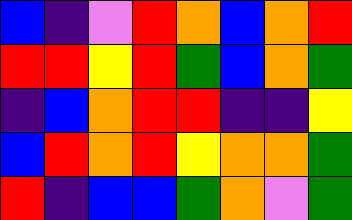[["blue", "indigo", "violet", "red", "orange", "blue", "orange", "red"], ["red", "red", "yellow", "red", "green", "blue", "orange", "green"], ["indigo", "blue", "orange", "red", "red", "indigo", "indigo", "yellow"], ["blue", "red", "orange", "red", "yellow", "orange", "orange", "green"], ["red", "indigo", "blue", "blue", "green", "orange", "violet", "green"]]